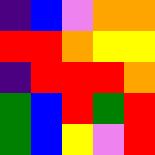[["indigo", "blue", "violet", "orange", "orange"], ["red", "red", "orange", "yellow", "yellow"], ["indigo", "red", "red", "red", "orange"], ["green", "blue", "red", "green", "red"], ["green", "blue", "yellow", "violet", "red"]]